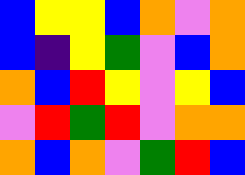[["blue", "yellow", "yellow", "blue", "orange", "violet", "orange"], ["blue", "indigo", "yellow", "green", "violet", "blue", "orange"], ["orange", "blue", "red", "yellow", "violet", "yellow", "blue"], ["violet", "red", "green", "red", "violet", "orange", "orange"], ["orange", "blue", "orange", "violet", "green", "red", "blue"]]